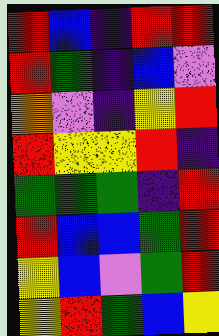[["red", "blue", "indigo", "red", "red"], ["red", "green", "indigo", "blue", "violet"], ["orange", "violet", "indigo", "yellow", "red"], ["red", "yellow", "yellow", "red", "indigo"], ["green", "green", "green", "indigo", "red"], ["red", "blue", "blue", "green", "red"], ["yellow", "blue", "violet", "green", "red"], ["yellow", "red", "green", "blue", "yellow"]]